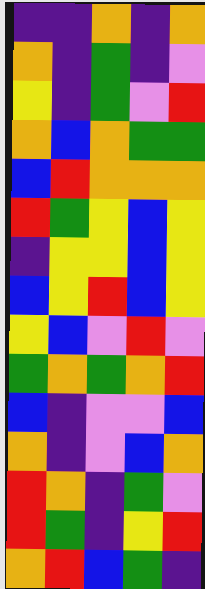[["indigo", "indigo", "orange", "indigo", "orange"], ["orange", "indigo", "green", "indigo", "violet"], ["yellow", "indigo", "green", "violet", "red"], ["orange", "blue", "orange", "green", "green"], ["blue", "red", "orange", "orange", "orange"], ["red", "green", "yellow", "blue", "yellow"], ["indigo", "yellow", "yellow", "blue", "yellow"], ["blue", "yellow", "red", "blue", "yellow"], ["yellow", "blue", "violet", "red", "violet"], ["green", "orange", "green", "orange", "red"], ["blue", "indigo", "violet", "violet", "blue"], ["orange", "indigo", "violet", "blue", "orange"], ["red", "orange", "indigo", "green", "violet"], ["red", "green", "indigo", "yellow", "red"], ["orange", "red", "blue", "green", "indigo"]]